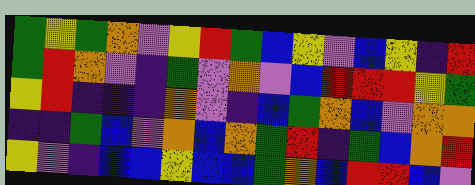[["green", "yellow", "green", "orange", "violet", "yellow", "red", "green", "blue", "yellow", "violet", "blue", "yellow", "indigo", "red"], ["green", "red", "orange", "violet", "indigo", "green", "violet", "orange", "violet", "blue", "red", "red", "red", "yellow", "green"], ["yellow", "red", "indigo", "indigo", "indigo", "orange", "violet", "indigo", "blue", "green", "orange", "blue", "violet", "orange", "orange"], ["indigo", "indigo", "green", "blue", "violet", "orange", "blue", "orange", "green", "red", "indigo", "green", "blue", "orange", "red"], ["yellow", "violet", "indigo", "blue", "blue", "yellow", "blue", "blue", "green", "orange", "blue", "red", "red", "blue", "violet"]]